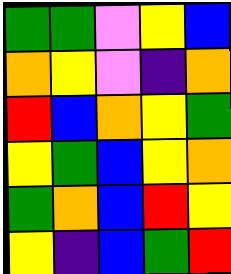[["green", "green", "violet", "yellow", "blue"], ["orange", "yellow", "violet", "indigo", "orange"], ["red", "blue", "orange", "yellow", "green"], ["yellow", "green", "blue", "yellow", "orange"], ["green", "orange", "blue", "red", "yellow"], ["yellow", "indigo", "blue", "green", "red"]]